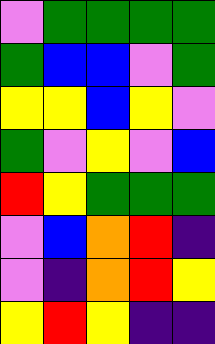[["violet", "green", "green", "green", "green"], ["green", "blue", "blue", "violet", "green"], ["yellow", "yellow", "blue", "yellow", "violet"], ["green", "violet", "yellow", "violet", "blue"], ["red", "yellow", "green", "green", "green"], ["violet", "blue", "orange", "red", "indigo"], ["violet", "indigo", "orange", "red", "yellow"], ["yellow", "red", "yellow", "indigo", "indigo"]]